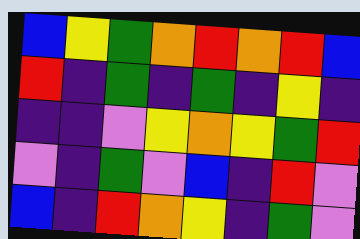[["blue", "yellow", "green", "orange", "red", "orange", "red", "blue"], ["red", "indigo", "green", "indigo", "green", "indigo", "yellow", "indigo"], ["indigo", "indigo", "violet", "yellow", "orange", "yellow", "green", "red"], ["violet", "indigo", "green", "violet", "blue", "indigo", "red", "violet"], ["blue", "indigo", "red", "orange", "yellow", "indigo", "green", "violet"]]